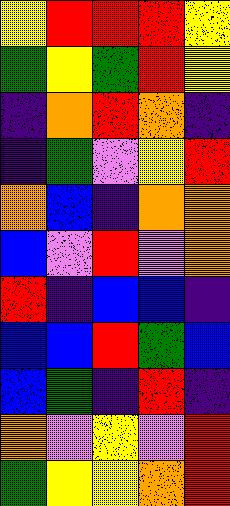[["yellow", "red", "red", "red", "yellow"], ["green", "yellow", "green", "red", "yellow"], ["indigo", "orange", "red", "orange", "indigo"], ["indigo", "green", "violet", "yellow", "red"], ["orange", "blue", "indigo", "orange", "orange"], ["blue", "violet", "red", "violet", "orange"], ["red", "indigo", "blue", "blue", "indigo"], ["blue", "blue", "red", "green", "blue"], ["blue", "green", "indigo", "red", "indigo"], ["orange", "violet", "yellow", "violet", "red"], ["green", "yellow", "yellow", "orange", "red"]]